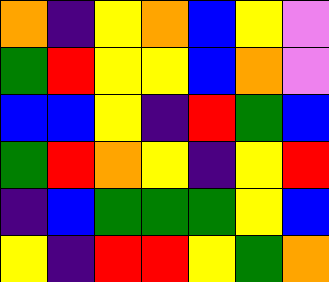[["orange", "indigo", "yellow", "orange", "blue", "yellow", "violet"], ["green", "red", "yellow", "yellow", "blue", "orange", "violet"], ["blue", "blue", "yellow", "indigo", "red", "green", "blue"], ["green", "red", "orange", "yellow", "indigo", "yellow", "red"], ["indigo", "blue", "green", "green", "green", "yellow", "blue"], ["yellow", "indigo", "red", "red", "yellow", "green", "orange"]]